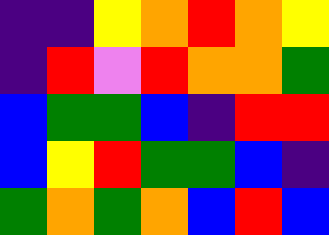[["indigo", "indigo", "yellow", "orange", "red", "orange", "yellow"], ["indigo", "red", "violet", "red", "orange", "orange", "green"], ["blue", "green", "green", "blue", "indigo", "red", "red"], ["blue", "yellow", "red", "green", "green", "blue", "indigo"], ["green", "orange", "green", "orange", "blue", "red", "blue"]]